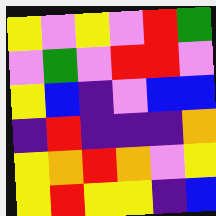[["yellow", "violet", "yellow", "violet", "red", "green"], ["violet", "green", "violet", "red", "red", "violet"], ["yellow", "blue", "indigo", "violet", "blue", "blue"], ["indigo", "red", "indigo", "indigo", "indigo", "orange"], ["yellow", "orange", "red", "orange", "violet", "yellow"], ["yellow", "red", "yellow", "yellow", "indigo", "blue"]]